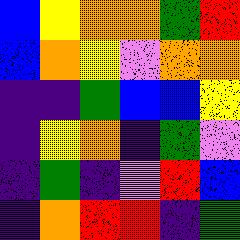[["blue", "yellow", "orange", "orange", "green", "red"], ["blue", "orange", "yellow", "violet", "orange", "orange"], ["indigo", "indigo", "green", "blue", "blue", "yellow"], ["indigo", "yellow", "orange", "indigo", "green", "violet"], ["indigo", "green", "indigo", "violet", "red", "blue"], ["indigo", "orange", "red", "red", "indigo", "green"]]